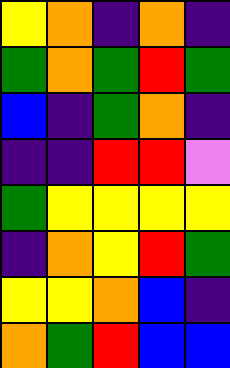[["yellow", "orange", "indigo", "orange", "indigo"], ["green", "orange", "green", "red", "green"], ["blue", "indigo", "green", "orange", "indigo"], ["indigo", "indigo", "red", "red", "violet"], ["green", "yellow", "yellow", "yellow", "yellow"], ["indigo", "orange", "yellow", "red", "green"], ["yellow", "yellow", "orange", "blue", "indigo"], ["orange", "green", "red", "blue", "blue"]]